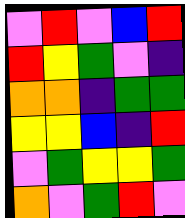[["violet", "red", "violet", "blue", "red"], ["red", "yellow", "green", "violet", "indigo"], ["orange", "orange", "indigo", "green", "green"], ["yellow", "yellow", "blue", "indigo", "red"], ["violet", "green", "yellow", "yellow", "green"], ["orange", "violet", "green", "red", "violet"]]